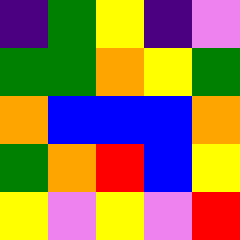[["indigo", "green", "yellow", "indigo", "violet"], ["green", "green", "orange", "yellow", "green"], ["orange", "blue", "blue", "blue", "orange"], ["green", "orange", "red", "blue", "yellow"], ["yellow", "violet", "yellow", "violet", "red"]]